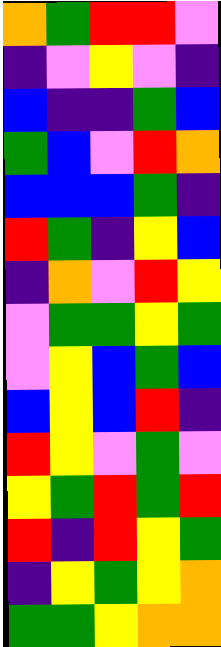[["orange", "green", "red", "red", "violet"], ["indigo", "violet", "yellow", "violet", "indigo"], ["blue", "indigo", "indigo", "green", "blue"], ["green", "blue", "violet", "red", "orange"], ["blue", "blue", "blue", "green", "indigo"], ["red", "green", "indigo", "yellow", "blue"], ["indigo", "orange", "violet", "red", "yellow"], ["violet", "green", "green", "yellow", "green"], ["violet", "yellow", "blue", "green", "blue"], ["blue", "yellow", "blue", "red", "indigo"], ["red", "yellow", "violet", "green", "violet"], ["yellow", "green", "red", "green", "red"], ["red", "indigo", "red", "yellow", "green"], ["indigo", "yellow", "green", "yellow", "orange"], ["green", "green", "yellow", "orange", "orange"]]